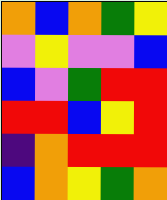[["orange", "blue", "orange", "green", "yellow"], ["violet", "yellow", "violet", "violet", "blue"], ["blue", "violet", "green", "red", "red"], ["red", "red", "blue", "yellow", "red"], ["indigo", "orange", "red", "red", "red"], ["blue", "orange", "yellow", "green", "orange"]]